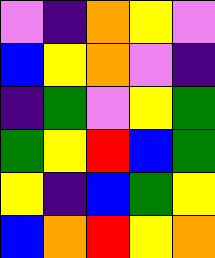[["violet", "indigo", "orange", "yellow", "violet"], ["blue", "yellow", "orange", "violet", "indigo"], ["indigo", "green", "violet", "yellow", "green"], ["green", "yellow", "red", "blue", "green"], ["yellow", "indigo", "blue", "green", "yellow"], ["blue", "orange", "red", "yellow", "orange"]]